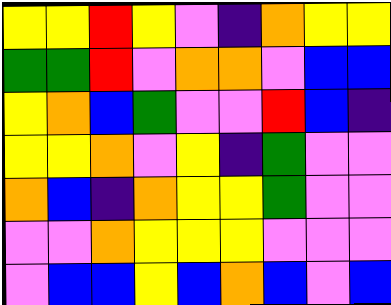[["yellow", "yellow", "red", "yellow", "violet", "indigo", "orange", "yellow", "yellow"], ["green", "green", "red", "violet", "orange", "orange", "violet", "blue", "blue"], ["yellow", "orange", "blue", "green", "violet", "violet", "red", "blue", "indigo"], ["yellow", "yellow", "orange", "violet", "yellow", "indigo", "green", "violet", "violet"], ["orange", "blue", "indigo", "orange", "yellow", "yellow", "green", "violet", "violet"], ["violet", "violet", "orange", "yellow", "yellow", "yellow", "violet", "violet", "violet"], ["violet", "blue", "blue", "yellow", "blue", "orange", "blue", "violet", "blue"]]